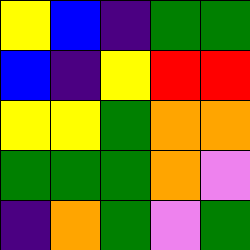[["yellow", "blue", "indigo", "green", "green"], ["blue", "indigo", "yellow", "red", "red"], ["yellow", "yellow", "green", "orange", "orange"], ["green", "green", "green", "orange", "violet"], ["indigo", "orange", "green", "violet", "green"]]